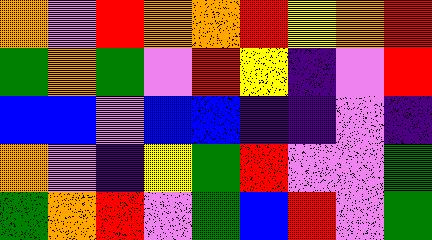[["orange", "violet", "red", "orange", "orange", "red", "yellow", "orange", "red"], ["green", "orange", "green", "violet", "red", "yellow", "indigo", "violet", "red"], ["blue", "blue", "violet", "blue", "blue", "indigo", "indigo", "violet", "indigo"], ["orange", "violet", "indigo", "yellow", "green", "red", "violet", "violet", "green"], ["green", "orange", "red", "violet", "green", "blue", "red", "violet", "green"]]